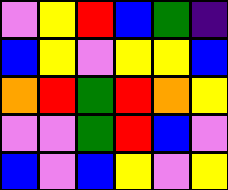[["violet", "yellow", "red", "blue", "green", "indigo"], ["blue", "yellow", "violet", "yellow", "yellow", "blue"], ["orange", "red", "green", "red", "orange", "yellow"], ["violet", "violet", "green", "red", "blue", "violet"], ["blue", "violet", "blue", "yellow", "violet", "yellow"]]